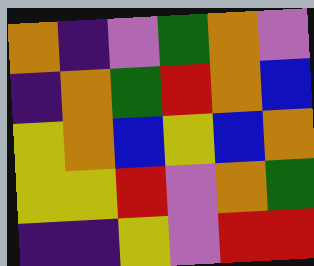[["orange", "indigo", "violet", "green", "orange", "violet"], ["indigo", "orange", "green", "red", "orange", "blue"], ["yellow", "orange", "blue", "yellow", "blue", "orange"], ["yellow", "yellow", "red", "violet", "orange", "green"], ["indigo", "indigo", "yellow", "violet", "red", "red"]]